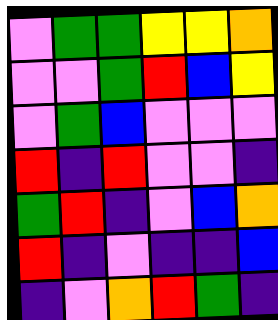[["violet", "green", "green", "yellow", "yellow", "orange"], ["violet", "violet", "green", "red", "blue", "yellow"], ["violet", "green", "blue", "violet", "violet", "violet"], ["red", "indigo", "red", "violet", "violet", "indigo"], ["green", "red", "indigo", "violet", "blue", "orange"], ["red", "indigo", "violet", "indigo", "indigo", "blue"], ["indigo", "violet", "orange", "red", "green", "indigo"]]